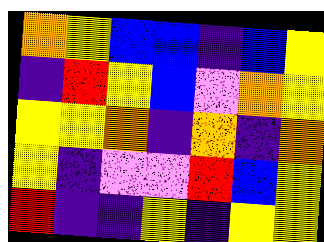[["orange", "yellow", "blue", "blue", "indigo", "blue", "yellow"], ["indigo", "red", "yellow", "blue", "violet", "orange", "yellow"], ["yellow", "yellow", "orange", "indigo", "orange", "indigo", "orange"], ["yellow", "indigo", "violet", "violet", "red", "blue", "yellow"], ["red", "indigo", "indigo", "yellow", "indigo", "yellow", "yellow"]]